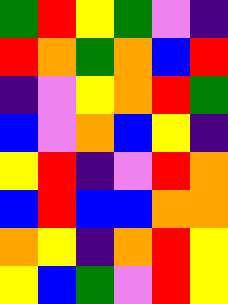[["green", "red", "yellow", "green", "violet", "indigo"], ["red", "orange", "green", "orange", "blue", "red"], ["indigo", "violet", "yellow", "orange", "red", "green"], ["blue", "violet", "orange", "blue", "yellow", "indigo"], ["yellow", "red", "indigo", "violet", "red", "orange"], ["blue", "red", "blue", "blue", "orange", "orange"], ["orange", "yellow", "indigo", "orange", "red", "yellow"], ["yellow", "blue", "green", "violet", "red", "yellow"]]